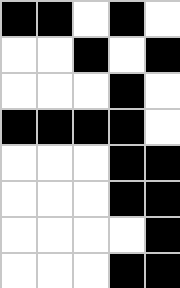[["black", "black", "white", "black", "white"], ["white", "white", "black", "white", "black"], ["white", "white", "white", "black", "white"], ["black", "black", "black", "black", "white"], ["white", "white", "white", "black", "black"], ["white", "white", "white", "black", "black"], ["white", "white", "white", "white", "black"], ["white", "white", "white", "black", "black"]]